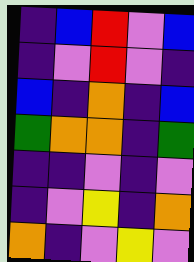[["indigo", "blue", "red", "violet", "blue"], ["indigo", "violet", "red", "violet", "indigo"], ["blue", "indigo", "orange", "indigo", "blue"], ["green", "orange", "orange", "indigo", "green"], ["indigo", "indigo", "violet", "indigo", "violet"], ["indigo", "violet", "yellow", "indigo", "orange"], ["orange", "indigo", "violet", "yellow", "violet"]]